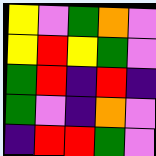[["yellow", "violet", "green", "orange", "violet"], ["yellow", "red", "yellow", "green", "violet"], ["green", "red", "indigo", "red", "indigo"], ["green", "violet", "indigo", "orange", "violet"], ["indigo", "red", "red", "green", "violet"]]